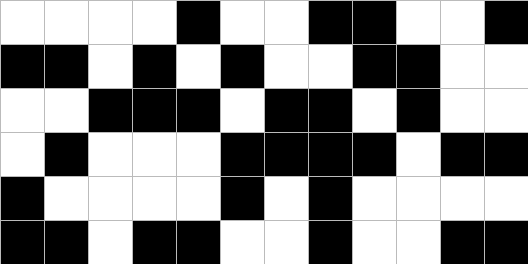[["white", "white", "white", "white", "black", "white", "white", "black", "black", "white", "white", "black"], ["black", "black", "white", "black", "white", "black", "white", "white", "black", "black", "white", "white"], ["white", "white", "black", "black", "black", "white", "black", "black", "white", "black", "white", "white"], ["white", "black", "white", "white", "white", "black", "black", "black", "black", "white", "black", "black"], ["black", "white", "white", "white", "white", "black", "white", "black", "white", "white", "white", "white"], ["black", "black", "white", "black", "black", "white", "white", "black", "white", "white", "black", "black"]]